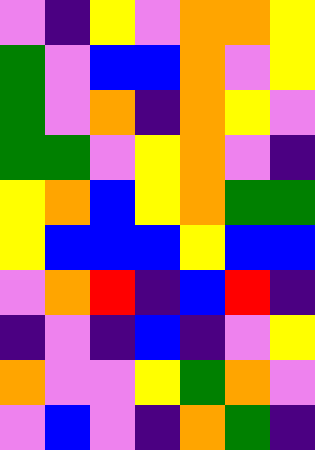[["violet", "indigo", "yellow", "violet", "orange", "orange", "yellow"], ["green", "violet", "blue", "blue", "orange", "violet", "yellow"], ["green", "violet", "orange", "indigo", "orange", "yellow", "violet"], ["green", "green", "violet", "yellow", "orange", "violet", "indigo"], ["yellow", "orange", "blue", "yellow", "orange", "green", "green"], ["yellow", "blue", "blue", "blue", "yellow", "blue", "blue"], ["violet", "orange", "red", "indigo", "blue", "red", "indigo"], ["indigo", "violet", "indigo", "blue", "indigo", "violet", "yellow"], ["orange", "violet", "violet", "yellow", "green", "orange", "violet"], ["violet", "blue", "violet", "indigo", "orange", "green", "indigo"]]